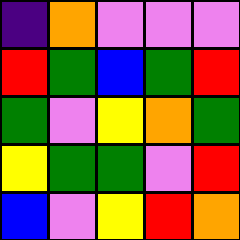[["indigo", "orange", "violet", "violet", "violet"], ["red", "green", "blue", "green", "red"], ["green", "violet", "yellow", "orange", "green"], ["yellow", "green", "green", "violet", "red"], ["blue", "violet", "yellow", "red", "orange"]]